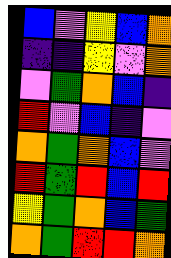[["blue", "violet", "yellow", "blue", "orange"], ["indigo", "indigo", "yellow", "violet", "orange"], ["violet", "green", "orange", "blue", "indigo"], ["red", "violet", "blue", "indigo", "violet"], ["orange", "green", "orange", "blue", "violet"], ["red", "green", "red", "blue", "red"], ["yellow", "green", "orange", "blue", "green"], ["orange", "green", "red", "red", "orange"]]